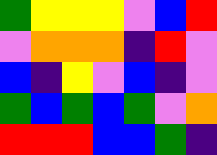[["green", "yellow", "yellow", "yellow", "violet", "blue", "red"], ["violet", "orange", "orange", "orange", "indigo", "red", "violet"], ["blue", "indigo", "yellow", "violet", "blue", "indigo", "violet"], ["green", "blue", "green", "blue", "green", "violet", "orange"], ["red", "red", "red", "blue", "blue", "green", "indigo"]]